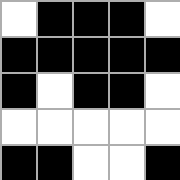[["white", "black", "black", "black", "white"], ["black", "black", "black", "black", "black"], ["black", "white", "black", "black", "white"], ["white", "white", "white", "white", "white"], ["black", "black", "white", "white", "black"]]